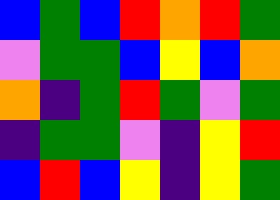[["blue", "green", "blue", "red", "orange", "red", "green"], ["violet", "green", "green", "blue", "yellow", "blue", "orange"], ["orange", "indigo", "green", "red", "green", "violet", "green"], ["indigo", "green", "green", "violet", "indigo", "yellow", "red"], ["blue", "red", "blue", "yellow", "indigo", "yellow", "green"]]